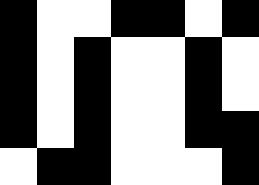[["black", "white", "white", "black", "black", "white", "black"], ["black", "white", "black", "white", "white", "black", "white"], ["black", "white", "black", "white", "white", "black", "white"], ["black", "white", "black", "white", "white", "black", "black"], ["white", "black", "black", "white", "white", "white", "black"]]